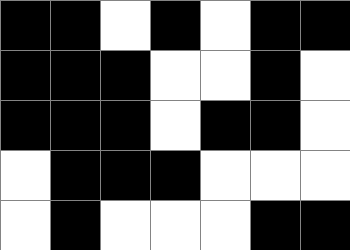[["black", "black", "white", "black", "white", "black", "black"], ["black", "black", "black", "white", "white", "black", "white"], ["black", "black", "black", "white", "black", "black", "white"], ["white", "black", "black", "black", "white", "white", "white"], ["white", "black", "white", "white", "white", "black", "black"]]